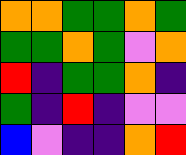[["orange", "orange", "green", "green", "orange", "green"], ["green", "green", "orange", "green", "violet", "orange"], ["red", "indigo", "green", "green", "orange", "indigo"], ["green", "indigo", "red", "indigo", "violet", "violet"], ["blue", "violet", "indigo", "indigo", "orange", "red"]]